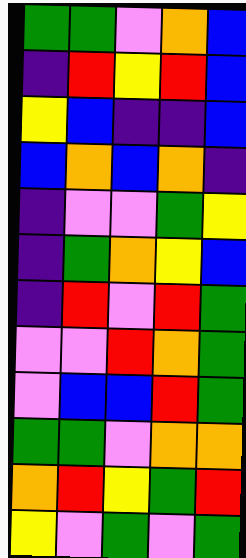[["green", "green", "violet", "orange", "blue"], ["indigo", "red", "yellow", "red", "blue"], ["yellow", "blue", "indigo", "indigo", "blue"], ["blue", "orange", "blue", "orange", "indigo"], ["indigo", "violet", "violet", "green", "yellow"], ["indigo", "green", "orange", "yellow", "blue"], ["indigo", "red", "violet", "red", "green"], ["violet", "violet", "red", "orange", "green"], ["violet", "blue", "blue", "red", "green"], ["green", "green", "violet", "orange", "orange"], ["orange", "red", "yellow", "green", "red"], ["yellow", "violet", "green", "violet", "green"]]